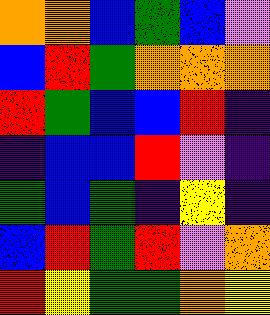[["orange", "orange", "blue", "green", "blue", "violet"], ["blue", "red", "green", "orange", "orange", "orange"], ["red", "green", "blue", "blue", "red", "indigo"], ["indigo", "blue", "blue", "red", "violet", "indigo"], ["green", "blue", "green", "indigo", "yellow", "indigo"], ["blue", "red", "green", "red", "violet", "orange"], ["red", "yellow", "green", "green", "orange", "yellow"]]